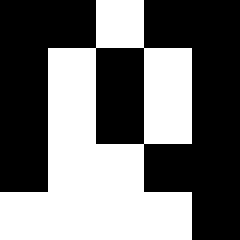[["black", "black", "white", "black", "black"], ["black", "white", "black", "white", "black"], ["black", "white", "black", "white", "black"], ["black", "white", "white", "black", "black"], ["white", "white", "white", "white", "black"]]